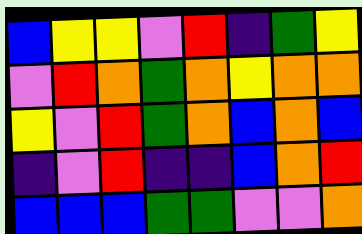[["blue", "yellow", "yellow", "violet", "red", "indigo", "green", "yellow"], ["violet", "red", "orange", "green", "orange", "yellow", "orange", "orange"], ["yellow", "violet", "red", "green", "orange", "blue", "orange", "blue"], ["indigo", "violet", "red", "indigo", "indigo", "blue", "orange", "red"], ["blue", "blue", "blue", "green", "green", "violet", "violet", "orange"]]